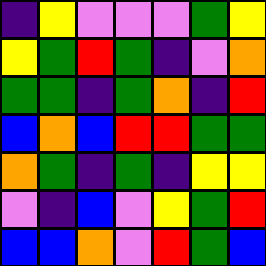[["indigo", "yellow", "violet", "violet", "violet", "green", "yellow"], ["yellow", "green", "red", "green", "indigo", "violet", "orange"], ["green", "green", "indigo", "green", "orange", "indigo", "red"], ["blue", "orange", "blue", "red", "red", "green", "green"], ["orange", "green", "indigo", "green", "indigo", "yellow", "yellow"], ["violet", "indigo", "blue", "violet", "yellow", "green", "red"], ["blue", "blue", "orange", "violet", "red", "green", "blue"]]